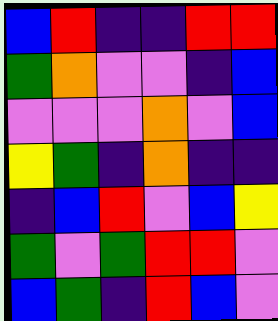[["blue", "red", "indigo", "indigo", "red", "red"], ["green", "orange", "violet", "violet", "indigo", "blue"], ["violet", "violet", "violet", "orange", "violet", "blue"], ["yellow", "green", "indigo", "orange", "indigo", "indigo"], ["indigo", "blue", "red", "violet", "blue", "yellow"], ["green", "violet", "green", "red", "red", "violet"], ["blue", "green", "indigo", "red", "blue", "violet"]]